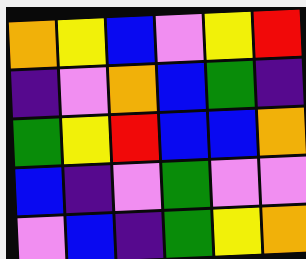[["orange", "yellow", "blue", "violet", "yellow", "red"], ["indigo", "violet", "orange", "blue", "green", "indigo"], ["green", "yellow", "red", "blue", "blue", "orange"], ["blue", "indigo", "violet", "green", "violet", "violet"], ["violet", "blue", "indigo", "green", "yellow", "orange"]]